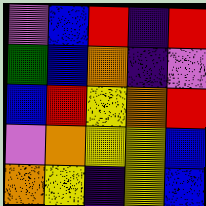[["violet", "blue", "red", "indigo", "red"], ["green", "blue", "orange", "indigo", "violet"], ["blue", "red", "yellow", "orange", "red"], ["violet", "orange", "yellow", "yellow", "blue"], ["orange", "yellow", "indigo", "yellow", "blue"]]